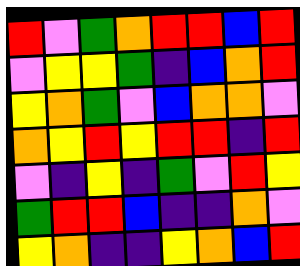[["red", "violet", "green", "orange", "red", "red", "blue", "red"], ["violet", "yellow", "yellow", "green", "indigo", "blue", "orange", "red"], ["yellow", "orange", "green", "violet", "blue", "orange", "orange", "violet"], ["orange", "yellow", "red", "yellow", "red", "red", "indigo", "red"], ["violet", "indigo", "yellow", "indigo", "green", "violet", "red", "yellow"], ["green", "red", "red", "blue", "indigo", "indigo", "orange", "violet"], ["yellow", "orange", "indigo", "indigo", "yellow", "orange", "blue", "red"]]